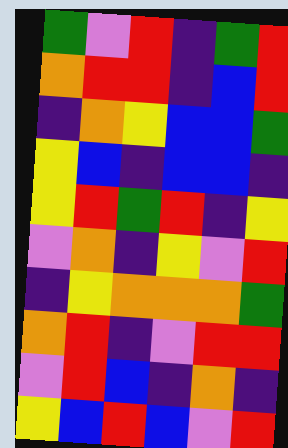[["green", "violet", "red", "indigo", "green", "red"], ["orange", "red", "red", "indigo", "blue", "red"], ["indigo", "orange", "yellow", "blue", "blue", "green"], ["yellow", "blue", "indigo", "blue", "blue", "indigo"], ["yellow", "red", "green", "red", "indigo", "yellow"], ["violet", "orange", "indigo", "yellow", "violet", "red"], ["indigo", "yellow", "orange", "orange", "orange", "green"], ["orange", "red", "indigo", "violet", "red", "red"], ["violet", "red", "blue", "indigo", "orange", "indigo"], ["yellow", "blue", "red", "blue", "violet", "red"]]